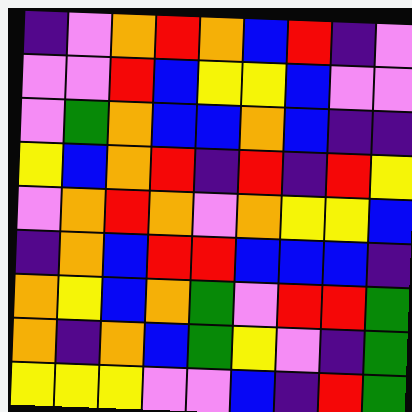[["indigo", "violet", "orange", "red", "orange", "blue", "red", "indigo", "violet"], ["violet", "violet", "red", "blue", "yellow", "yellow", "blue", "violet", "violet"], ["violet", "green", "orange", "blue", "blue", "orange", "blue", "indigo", "indigo"], ["yellow", "blue", "orange", "red", "indigo", "red", "indigo", "red", "yellow"], ["violet", "orange", "red", "orange", "violet", "orange", "yellow", "yellow", "blue"], ["indigo", "orange", "blue", "red", "red", "blue", "blue", "blue", "indigo"], ["orange", "yellow", "blue", "orange", "green", "violet", "red", "red", "green"], ["orange", "indigo", "orange", "blue", "green", "yellow", "violet", "indigo", "green"], ["yellow", "yellow", "yellow", "violet", "violet", "blue", "indigo", "red", "green"]]